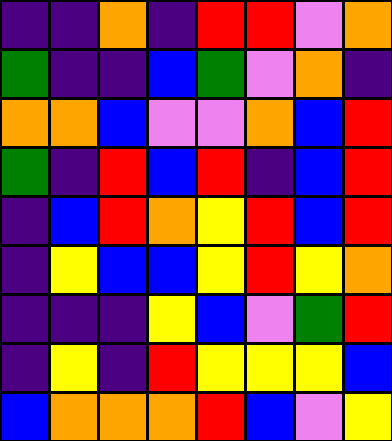[["indigo", "indigo", "orange", "indigo", "red", "red", "violet", "orange"], ["green", "indigo", "indigo", "blue", "green", "violet", "orange", "indigo"], ["orange", "orange", "blue", "violet", "violet", "orange", "blue", "red"], ["green", "indigo", "red", "blue", "red", "indigo", "blue", "red"], ["indigo", "blue", "red", "orange", "yellow", "red", "blue", "red"], ["indigo", "yellow", "blue", "blue", "yellow", "red", "yellow", "orange"], ["indigo", "indigo", "indigo", "yellow", "blue", "violet", "green", "red"], ["indigo", "yellow", "indigo", "red", "yellow", "yellow", "yellow", "blue"], ["blue", "orange", "orange", "orange", "red", "blue", "violet", "yellow"]]